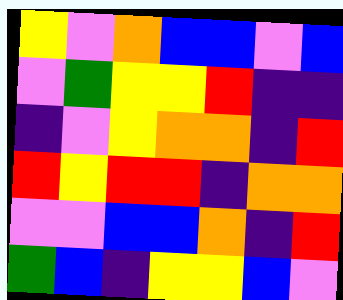[["yellow", "violet", "orange", "blue", "blue", "violet", "blue"], ["violet", "green", "yellow", "yellow", "red", "indigo", "indigo"], ["indigo", "violet", "yellow", "orange", "orange", "indigo", "red"], ["red", "yellow", "red", "red", "indigo", "orange", "orange"], ["violet", "violet", "blue", "blue", "orange", "indigo", "red"], ["green", "blue", "indigo", "yellow", "yellow", "blue", "violet"]]